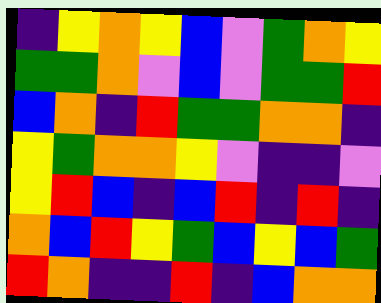[["indigo", "yellow", "orange", "yellow", "blue", "violet", "green", "orange", "yellow"], ["green", "green", "orange", "violet", "blue", "violet", "green", "green", "red"], ["blue", "orange", "indigo", "red", "green", "green", "orange", "orange", "indigo"], ["yellow", "green", "orange", "orange", "yellow", "violet", "indigo", "indigo", "violet"], ["yellow", "red", "blue", "indigo", "blue", "red", "indigo", "red", "indigo"], ["orange", "blue", "red", "yellow", "green", "blue", "yellow", "blue", "green"], ["red", "orange", "indigo", "indigo", "red", "indigo", "blue", "orange", "orange"]]